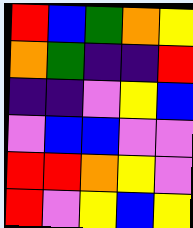[["red", "blue", "green", "orange", "yellow"], ["orange", "green", "indigo", "indigo", "red"], ["indigo", "indigo", "violet", "yellow", "blue"], ["violet", "blue", "blue", "violet", "violet"], ["red", "red", "orange", "yellow", "violet"], ["red", "violet", "yellow", "blue", "yellow"]]